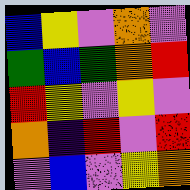[["blue", "yellow", "violet", "orange", "violet"], ["green", "blue", "green", "orange", "red"], ["red", "yellow", "violet", "yellow", "violet"], ["orange", "indigo", "red", "violet", "red"], ["violet", "blue", "violet", "yellow", "orange"]]